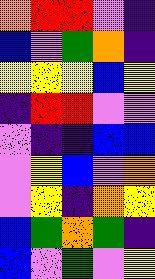[["orange", "red", "red", "violet", "indigo"], ["blue", "violet", "green", "orange", "indigo"], ["yellow", "yellow", "yellow", "blue", "yellow"], ["indigo", "red", "red", "violet", "violet"], ["violet", "indigo", "indigo", "blue", "blue"], ["violet", "yellow", "blue", "violet", "orange"], ["violet", "yellow", "indigo", "orange", "yellow"], ["blue", "green", "orange", "green", "indigo"], ["blue", "violet", "green", "violet", "yellow"]]